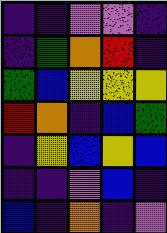[["indigo", "indigo", "violet", "violet", "indigo"], ["indigo", "green", "orange", "red", "indigo"], ["green", "blue", "yellow", "yellow", "yellow"], ["red", "orange", "indigo", "blue", "green"], ["indigo", "yellow", "blue", "yellow", "blue"], ["indigo", "indigo", "violet", "blue", "indigo"], ["blue", "indigo", "orange", "indigo", "violet"]]